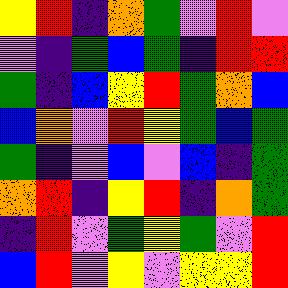[["yellow", "red", "indigo", "orange", "green", "violet", "red", "violet"], ["violet", "indigo", "green", "blue", "green", "indigo", "red", "red"], ["green", "indigo", "blue", "yellow", "red", "green", "orange", "blue"], ["blue", "orange", "violet", "red", "yellow", "green", "blue", "green"], ["green", "indigo", "violet", "blue", "violet", "blue", "indigo", "green"], ["orange", "red", "indigo", "yellow", "red", "indigo", "orange", "green"], ["indigo", "red", "violet", "green", "yellow", "green", "violet", "red"], ["blue", "red", "violet", "yellow", "violet", "yellow", "yellow", "red"]]